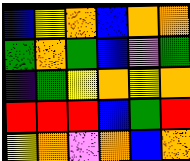[["blue", "yellow", "orange", "blue", "orange", "orange"], ["green", "orange", "green", "blue", "violet", "green"], ["indigo", "green", "yellow", "orange", "yellow", "orange"], ["red", "red", "red", "blue", "green", "red"], ["yellow", "orange", "violet", "orange", "blue", "orange"]]